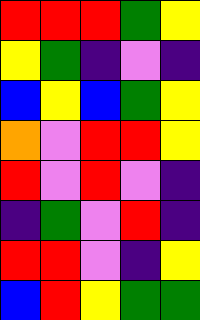[["red", "red", "red", "green", "yellow"], ["yellow", "green", "indigo", "violet", "indigo"], ["blue", "yellow", "blue", "green", "yellow"], ["orange", "violet", "red", "red", "yellow"], ["red", "violet", "red", "violet", "indigo"], ["indigo", "green", "violet", "red", "indigo"], ["red", "red", "violet", "indigo", "yellow"], ["blue", "red", "yellow", "green", "green"]]